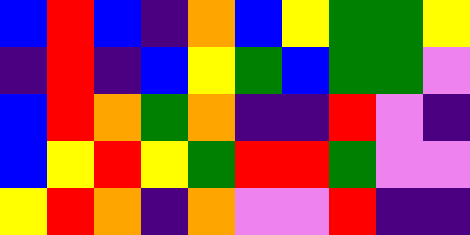[["blue", "red", "blue", "indigo", "orange", "blue", "yellow", "green", "green", "yellow"], ["indigo", "red", "indigo", "blue", "yellow", "green", "blue", "green", "green", "violet"], ["blue", "red", "orange", "green", "orange", "indigo", "indigo", "red", "violet", "indigo"], ["blue", "yellow", "red", "yellow", "green", "red", "red", "green", "violet", "violet"], ["yellow", "red", "orange", "indigo", "orange", "violet", "violet", "red", "indigo", "indigo"]]